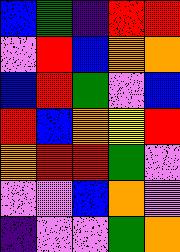[["blue", "green", "indigo", "red", "red"], ["violet", "red", "blue", "orange", "orange"], ["blue", "red", "green", "violet", "blue"], ["red", "blue", "orange", "yellow", "red"], ["orange", "red", "red", "green", "violet"], ["violet", "violet", "blue", "orange", "violet"], ["indigo", "violet", "violet", "green", "orange"]]